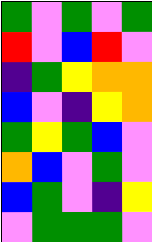[["green", "violet", "green", "violet", "green"], ["red", "violet", "blue", "red", "violet"], ["indigo", "green", "yellow", "orange", "orange"], ["blue", "violet", "indigo", "yellow", "orange"], ["green", "yellow", "green", "blue", "violet"], ["orange", "blue", "violet", "green", "violet"], ["blue", "green", "violet", "indigo", "yellow"], ["violet", "green", "green", "green", "violet"]]